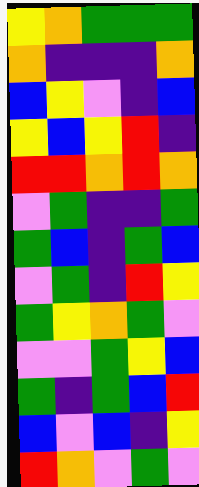[["yellow", "orange", "green", "green", "green"], ["orange", "indigo", "indigo", "indigo", "orange"], ["blue", "yellow", "violet", "indigo", "blue"], ["yellow", "blue", "yellow", "red", "indigo"], ["red", "red", "orange", "red", "orange"], ["violet", "green", "indigo", "indigo", "green"], ["green", "blue", "indigo", "green", "blue"], ["violet", "green", "indigo", "red", "yellow"], ["green", "yellow", "orange", "green", "violet"], ["violet", "violet", "green", "yellow", "blue"], ["green", "indigo", "green", "blue", "red"], ["blue", "violet", "blue", "indigo", "yellow"], ["red", "orange", "violet", "green", "violet"]]